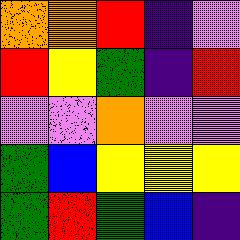[["orange", "orange", "red", "indigo", "violet"], ["red", "yellow", "green", "indigo", "red"], ["violet", "violet", "orange", "violet", "violet"], ["green", "blue", "yellow", "yellow", "yellow"], ["green", "red", "green", "blue", "indigo"]]